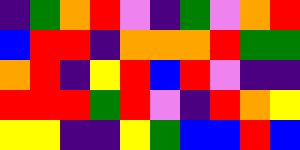[["indigo", "green", "orange", "red", "violet", "indigo", "green", "violet", "orange", "red"], ["blue", "red", "red", "indigo", "orange", "orange", "orange", "red", "green", "green"], ["orange", "red", "indigo", "yellow", "red", "blue", "red", "violet", "indigo", "indigo"], ["red", "red", "red", "green", "red", "violet", "indigo", "red", "orange", "yellow"], ["yellow", "yellow", "indigo", "indigo", "yellow", "green", "blue", "blue", "red", "blue"]]